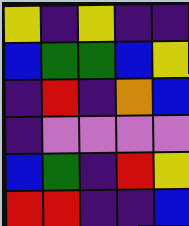[["yellow", "indigo", "yellow", "indigo", "indigo"], ["blue", "green", "green", "blue", "yellow"], ["indigo", "red", "indigo", "orange", "blue"], ["indigo", "violet", "violet", "violet", "violet"], ["blue", "green", "indigo", "red", "yellow"], ["red", "red", "indigo", "indigo", "blue"]]